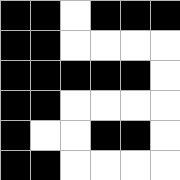[["black", "black", "white", "black", "black", "black"], ["black", "black", "white", "white", "white", "white"], ["black", "black", "black", "black", "black", "white"], ["black", "black", "white", "white", "white", "white"], ["black", "white", "white", "black", "black", "white"], ["black", "black", "white", "white", "white", "white"]]